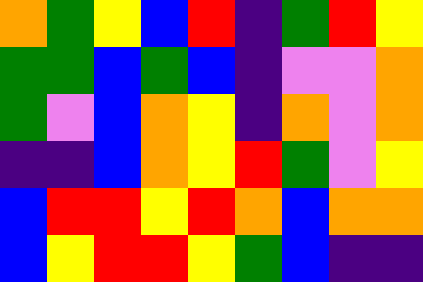[["orange", "green", "yellow", "blue", "red", "indigo", "green", "red", "yellow"], ["green", "green", "blue", "green", "blue", "indigo", "violet", "violet", "orange"], ["green", "violet", "blue", "orange", "yellow", "indigo", "orange", "violet", "orange"], ["indigo", "indigo", "blue", "orange", "yellow", "red", "green", "violet", "yellow"], ["blue", "red", "red", "yellow", "red", "orange", "blue", "orange", "orange"], ["blue", "yellow", "red", "red", "yellow", "green", "blue", "indigo", "indigo"]]